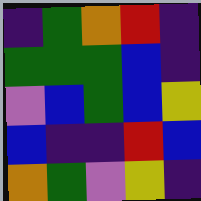[["indigo", "green", "orange", "red", "indigo"], ["green", "green", "green", "blue", "indigo"], ["violet", "blue", "green", "blue", "yellow"], ["blue", "indigo", "indigo", "red", "blue"], ["orange", "green", "violet", "yellow", "indigo"]]